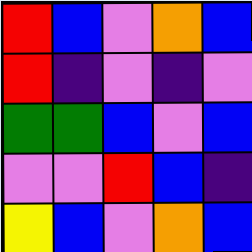[["red", "blue", "violet", "orange", "blue"], ["red", "indigo", "violet", "indigo", "violet"], ["green", "green", "blue", "violet", "blue"], ["violet", "violet", "red", "blue", "indigo"], ["yellow", "blue", "violet", "orange", "blue"]]